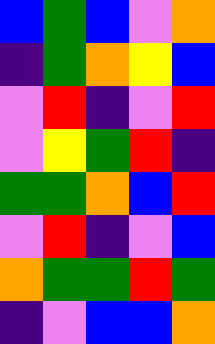[["blue", "green", "blue", "violet", "orange"], ["indigo", "green", "orange", "yellow", "blue"], ["violet", "red", "indigo", "violet", "red"], ["violet", "yellow", "green", "red", "indigo"], ["green", "green", "orange", "blue", "red"], ["violet", "red", "indigo", "violet", "blue"], ["orange", "green", "green", "red", "green"], ["indigo", "violet", "blue", "blue", "orange"]]